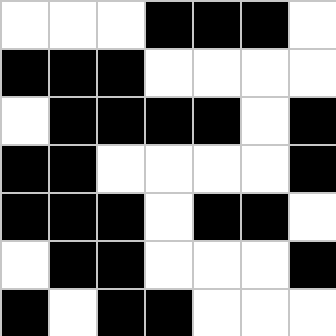[["white", "white", "white", "black", "black", "black", "white"], ["black", "black", "black", "white", "white", "white", "white"], ["white", "black", "black", "black", "black", "white", "black"], ["black", "black", "white", "white", "white", "white", "black"], ["black", "black", "black", "white", "black", "black", "white"], ["white", "black", "black", "white", "white", "white", "black"], ["black", "white", "black", "black", "white", "white", "white"]]